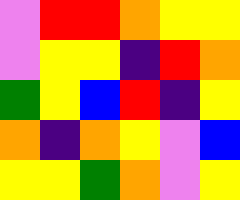[["violet", "red", "red", "orange", "yellow", "yellow"], ["violet", "yellow", "yellow", "indigo", "red", "orange"], ["green", "yellow", "blue", "red", "indigo", "yellow"], ["orange", "indigo", "orange", "yellow", "violet", "blue"], ["yellow", "yellow", "green", "orange", "violet", "yellow"]]